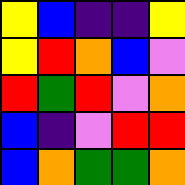[["yellow", "blue", "indigo", "indigo", "yellow"], ["yellow", "red", "orange", "blue", "violet"], ["red", "green", "red", "violet", "orange"], ["blue", "indigo", "violet", "red", "red"], ["blue", "orange", "green", "green", "orange"]]